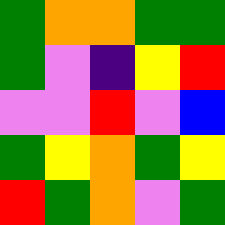[["green", "orange", "orange", "green", "green"], ["green", "violet", "indigo", "yellow", "red"], ["violet", "violet", "red", "violet", "blue"], ["green", "yellow", "orange", "green", "yellow"], ["red", "green", "orange", "violet", "green"]]